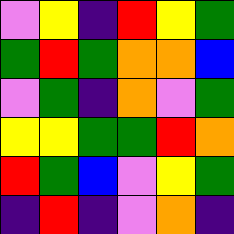[["violet", "yellow", "indigo", "red", "yellow", "green"], ["green", "red", "green", "orange", "orange", "blue"], ["violet", "green", "indigo", "orange", "violet", "green"], ["yellow", "yellow", "green", "green", "red", "orange"], ["red", "green", "blue", "violet", "yellow", "green"], ["indigo", "red", "indigo", "violet", "orange", "indigo"]]